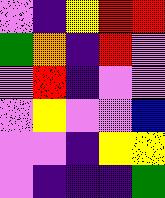[["violet", "indigo", "yellow", "red", "red"], ["green", "orange", "indigo", "red", "violet"], ["violet", "red", "indigo", "violet", "violet"], ["violet", "yellow", "violet", "violet", "blue"], ["violet", "violet", "indigo", "yellow", "yellow"], ["violet", "indigo", "indigo", "indigo", "green"]]